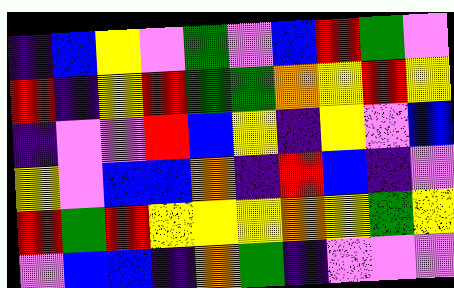[["indigo", "blue", "yellow", "violet", "green", "violet", "blue", "red", "green", "violet"], ["red", "indigo", "yellow", "red", "green", "green", "orange", "yellow", "red", "yellow"], ["indigo", "violet", "violet", "red", "blue", "yellow", "indigo", "yellow", "violet", "blue"], ["yellow", "violet", "blue", "blue", "orange", "indigo", "red", "blue", "indigo", "violet"], ["red", "green", "red", "yellow", "yellow", "yellow", "orange", "yellow", "green", "yellow"], ["violet", "blue", "blue", "indigo", "orange", "green", "indigo", "violet", "violet", "violet"]]